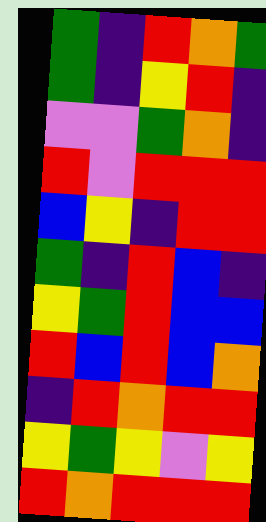[["green", "indigo", "red", "orange", "green"], ["green", "indigo", "yellow", "red", "indigo"], ["violet", "violet", "green", "orange", "indigo"], ["red", "violet", "red", "red", "red"], ["blue", "yellow", "indigo", "red", "red"], ["green", "indigo", "red", "blue", "indigo"], ["yellow", "green", "red", "blue", "blue"], ["red", "blue", "red", "blue", "orange"], ["indigo", "red", "orange", "red", "red"], ["yellow", "green", "yellow", "violet", "yellow"], ["red", "orange", "red", "red", "red"]]